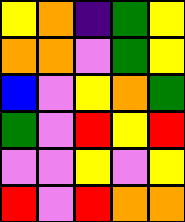[["yellow", "orange", "indigo", "green", "yellow"], ["orange", "orange", "violet", "green", "yellow"], ["blue", "violet", "yellow", "orange", "green"], ["green", "violet", "red", "yellow", "red"], ["violet", "violet", "yellow", "violet", "yellow"], ["red", "violet", "red", "orange", "orange"]]